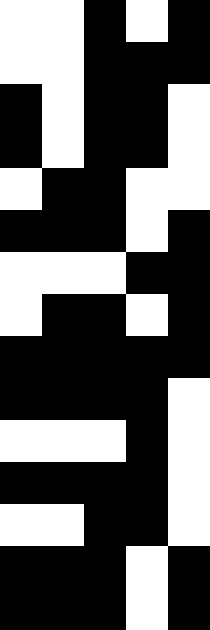[["white", "white", "black", "white", "black"], ["white", "white", "black", "black", "black"], ["black", "white", "black", "black", "white"], ["black", "white", "black", "black", "white"], ["white", "black", "black", "white", "white"], ["black", "black", "black", "white", "black"], ["white", "white", "white", "black", "black"], ["white", "black", "black", "white", "black"], ["black", "black", "black", "black", "black"], ["black", "black", "black", "black", "white"], ["white", "white", "white", "black", "white"], ["black", "black", "black", "black", "white"], ["white", "white", "black", "black", "white"], ["black", "black", "black", "white", "black"], ["black", "black", "black", "white", "black"]]